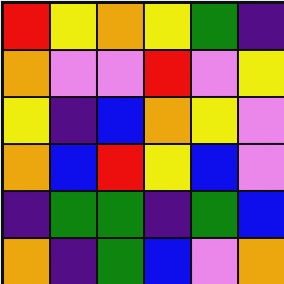[["red", "yellow", "orange", "yellow", "green", "indigo"], ["orange", "violet", "violet", "red", "violet", "yellow"], ["yellow", "indigo", "blue", "orange", "yellow", "violet"], ["orange", "blue", "red", "yellow", "blue", "violet"], ["indigo", "green", "green", "indigo", "green", "blue"], ["orange", "indigo", "green", "blue", "violet", "orange"]]